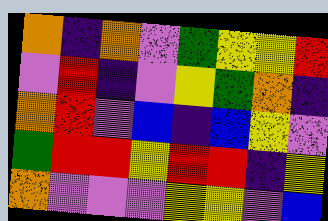[["orange", "indigo", "orange", "violet", "green", "yellow", "yellow", "red"], ["violet", "red", "indigo", "violet", "yellow", "green", "orange", "indigo"], ["orange", "red", "violet", "blue", "indigo", "blue", "yellow", "violet"], ["green", "red", "red", "yellow", "red", "red", "indigo", "yellow"], ["orange", "violet", "violet", "violet", "yellow", "yellow", "violet", "blue"]]